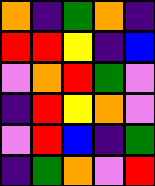[["orange", "indigo", "green", "orange", "indigo"], ["red", "red", "yellow", "indigo", "blue"], ["violet", "orange", "red", "green", "violet"], ["indigo", "red", "yellow", "orange", "violet"], ["violet", "red", "blue", "indigo", "green"], ["indigo", "green", "orange", "violet", "red"]]